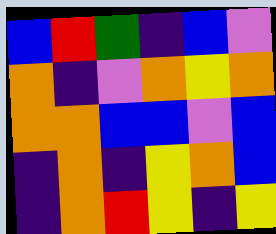[["blue", "red", "green", "indigo", "blue", "violet"], ["orange", "indigo", "violet", "orange", "yellow", "orange"], ["orange", "orange", "blue", "blue", "violet", "blue"], ["indigo", "orange", "indigo", "yellow", "orange", "blue"], ["indigo", "orange", "red", "yellow", "indigo", "yellow"]]